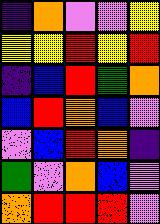[["indigo", "orange", "violet", "violet", "yellow"], ["yellow", "yellow", "red", "yellow", "red"], ["indigo", "blue", "red", "green", "orange"], ["blue", "red", "orange", "blue", "violet"], ["violet", "blue", "red", "orange", "indigo"], ["green", "violet", "orange", "blue", "violet"], ["orange", "red", "red", "red", "violet"]]